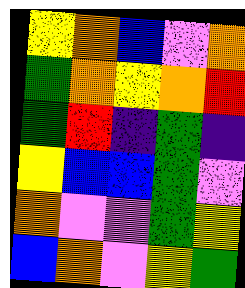[["yellow", "orange", "blue", "violet", "orange"], ["green", "orange", "yellow", "orange", "red"], ["green", "red", "indigo", "green", "indigo"], ["yellow", "blue", "blue", "green", "violet"], ["orange", "violet", "violet", "green", "yellow"], ["blue", "orange", "violet", "yellow", "green"]]